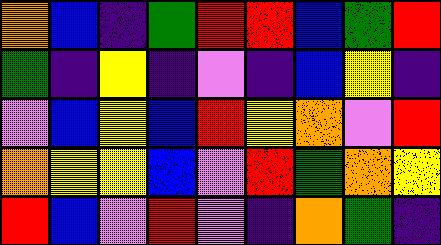[["orange", "blue", "indigo", "green", "red", "red", "blue", "green", "red"], ["green", "indigo", "yellow", "indigo", "violet", "indigo", "blue", "yellow", "indigo"], ["violet", "blue", "yellow", "blue", "red", "yellow", "orange", "violet", "red"], ["orange", "yellow", "yellow", "blue", "violet", "red", "green", "orange", "yellow"], ["red", "blue", "violet", "red", "violet", "indigo", "orange", "green", "indigo"]]